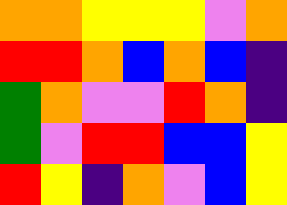[["orange", "orange", "yellow", "yellow", "yellow", "violet", "orange"], ["red", "red", "orange", "blue", "orange", "blue", "indigo"], ["green", "orange", "violet", "violet", "red", "orange", "indigo"], ["green", "violet", "red", "red", "blue", "blue", "yellow"], ["red", "yellow", "indigo", "orange", "violet", "blue", "yellow"]]